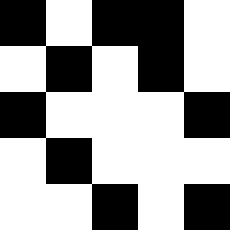[["black", "white", "black", "black", "white"], ["white", "black", "white", "black", "white"], ["black", "white", "white", "white", "black"], ["white", "black", "white", "white", "white"], ["white", "white", "black", "white", "black"]]